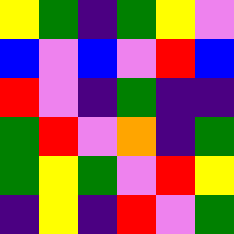[["yellow", "green", "indigo", "green", "yellow", "violet"], ["blue", "violet", "blue", "violet", "red", "blue"], ["red", "violet", "indigo", "green", "indigo", "indigo"], ["green", "red", "violet", "orange", "indigo", "green"], ["green", "yellow", "green", "violet", "red", "yellow"], ["indigo", "yellow", "indigo", "red", "violet", "green"]]